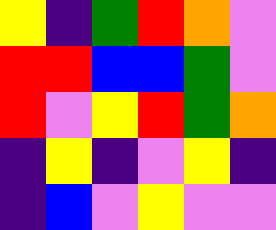[["yellow", "indigo", "green", "red", "orange", "violet"], ["red", "red", "blue", "blue", "green", "violet"], ["red", "violet", "yellow", "red", "green", "orange"], ["indigo", "yellow", "indigo", "violet", "yellow", "indigo"], ["indigo", "blue", "violet", "yellow", "violet", "violet"]]